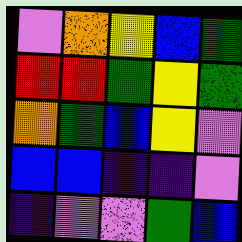[["violet", "orange", "yellow", "blue", "green"], ["red", "red", "green", "yellow", "green"], ["orange", "green", "blue", "yellow", "violet"], ["blue", "blue", "indigo", "indigo", "violet"], ["indigo", "violet", "violet", "green", "blue"]]